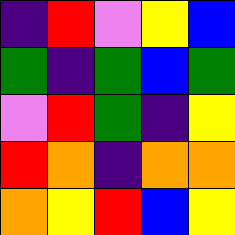[["indigo", "red", "violet", "yellow", "blue"], ["green", "indigo", "green", "blue", "green"], ["violet", "red", "green", "indigo", "yellow"], ["red", "orange", "indigo", "orange", "orange"], ["orange", "yellow", "red", "blue", "yellow"]]